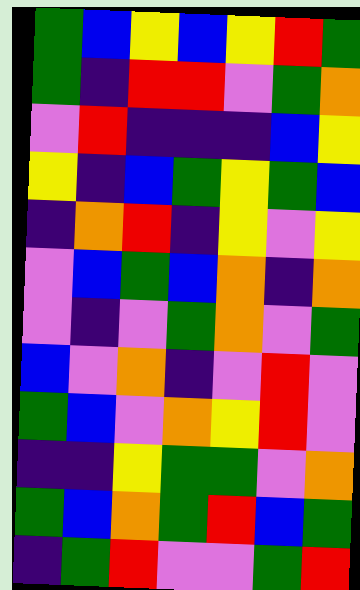[["green", "blue", "yellow", "blue", "yellow", "red", "green"], ["green", "indigo", "red", "red", "violet", "green", "orange"], ["violet", "red", "indigo", "indigo", "indigo", "blue", "yellow"], ["yellow", "indigo", "blue", "green", "yellow", "green", "blue"], ["indigo", "orange", "red", "indigo", "yellow", "violet", "yellow"], ["violet", "blue", "green", "blue", "orange", "indigo", "orange"], ["violet", "indigo", "violet", "green", "orange", "violet", "green"], ["blue", "violet", "orange", "indigo", "violet", "red", "violet"], ["green", "blue", "violet", "orange", "yellow", "red", "violet"], ["indigo", "indigo", "yellow", "green", "green", "violet", "orange"], ["green", "blue", "orange", "green", "red", "blue", "green"], ["indigo", "green", "red", "violet", "violet", "green", "red"]]